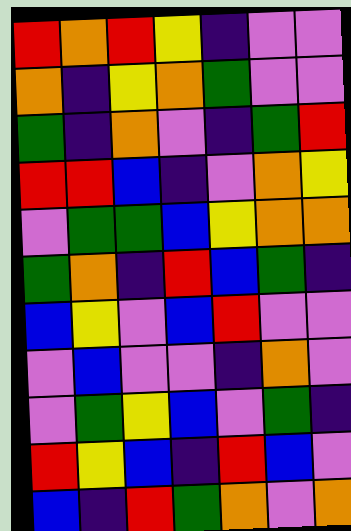[["red", "orange", "red", "yellow", "indigo", "violet", "violet"], ["orange", "indigo", "yellow", "orange", "green", "violet", "violet"], ["green", "indigo", "orange", "violet", "indigo", "green", "red"], ["red", "red", "blue", "indigo", "violet", "orange", "yellow"], ["violet", "green", "green", "blue", "yellow", "orange", "orange"], ["green", "orange", "indigo", "red", "blue", "green", "indigo"], ["blue", "yellow", "violet", "blue", "red", "violet", "violet"], ["violet", "blue", "violet", "violet", "indigo", "orange", "violet"], ["violet", "green", "yellow", "blue", "violet", "green", "indigo"], ["red", "yellow", "blue", "indigo", "red", "blue", "violet"], ["blue", "indigo", "red", "green", "orange", "violet", "orange"]]